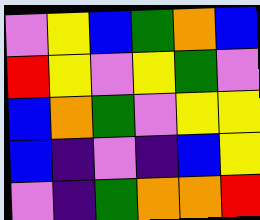[["violet", "yellow", "blue", "green", "orange", "blue"], ["red", "yellow", "violet", "yellow", "green", "violet"], ["blue", "orange", "green", "violet", "yellow", "yellow"], ["blue", "indigo", "violet", "indigo", "blue", "yellow"], ["violet", "indigo", "green", "orange", "orange", "red"]]